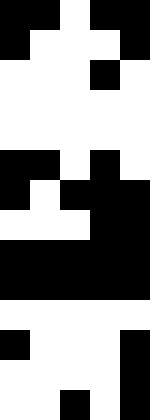[["black", "black", "white", "black", "black"], ["black", "white", "white", "white", "black"], ["white", "white", "white", "black", "white"], ["white", "white", "white", "white", "white"], ["white", "white", "white", "white", "white"], ["black", "black", "white", "black", "white"], ["black", "white", "black", "black", "black"], ["white", "white", "white", "black", "black"], ["black", "black", "black", "black", "black"], ["black", "black", "black", "black", "black"], ["white", "white", "white", "white", "white"], ["black", "white", "white", "white", "black"], ["white", "white", "white", "white", "black"], ["white", "white", "black", "white", "black"]]